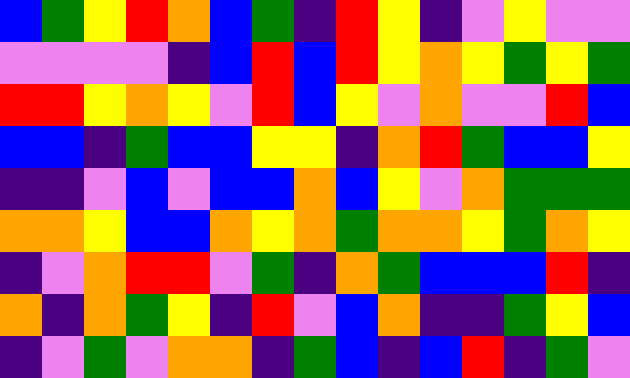[["blue", "green", "yellow", "red", "orange", "blue", "green", "indigo", "red", "yellow", "indigo", "violet", "yellow", "violet", "violet"], ["violet", "violet", "violet", "violet", "indigo", "blue", "red", "blue", "red", "yellow", "orange", "yellow", "green", "yellow", "green"], ["red", "red", "yellow", "orange", "yellow", "violet", "red", "blue", "yellow", "violet", "orange", "violet", "violet", "red", "blue"], ["blue", "blue", "indigo", "green", "blue", "blue", "yellow", "yellow", "indigo", "orange", "red", "green", "blue", "blue", "yellow"], ["indigo", "indigo", "violet", "blue", "violet", "blue", "blue", "orange", "blue", "yellow", "violet", "orange", "green", "green", "green"], ["orange", "orange", "yellow", "blue", "blue", "orange", "yellow", "orange", "green", "orange", "orange", "yellow", "green", "orange", "yellow"], ["indigo", "violet", "orange", "red", "red", "violet", "green", "indigo", "orange", "green", "blue", "blue", "blue", "red", "indigo"], ["orange", "indigo", "orange", "green", "yellow", "indigo", "red", "violet", "blue", "orange", "indigo", "indigo", "green", "yellow", "blue"], ["indigo", "violet", "green", "violet", "orange", "orange", "indigo", "green", "blue", "indigo", "blue", "red", "indigo", "green", "violet"]]